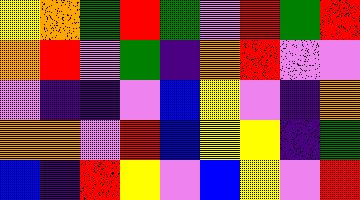[["yellow", "orange", "green", "red", "green", "violet", "red", "green", "red"], ["orange", "red", "violet", "green", "indigo", "orange", "red", "violet", "violet"], ["violet", "indigo", "indigo", "violet", "blue", "yellow", "violet", "indigo", "orange"], ["orange", "orange", "violet", "red", "blue", "yellow", "yellow", "indigo", "green"], ["blue", "indigo", "red", "yellow", "violet", "blue", "yellow", "violet", "red"]]